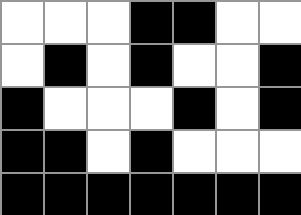[["white", "white", "white", "black", "black", "white", "white"], ["white", "black", "white", "black", "white", "white", "black"], ["black", "white", "white", "white", "black", "white", "black"], ["black", "black", "white", "black", "white", "white", "white"], ["black", "black", "black", "black", "black", "black", "black"]]